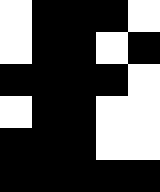[["white", "black", "black", "black", "white"], ["white", "black", "black", "white", "black"], ["black", "black", "black", "black", "white"], ["white", "black", "black", "white", "white"], ["black", "black", "black", "white", "white"], ["black", "black", "black", "black", "black"]]